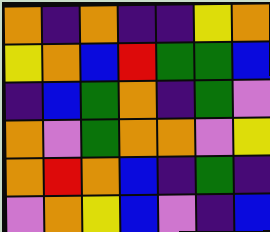[["orange", "indigo", "orange", "indigo", "indigo", "yellow", "orange"], ["yellow", "orange", "blue", "red", "green", "green", "blue"], ["indigo", "blue", "green", "orange", "indigo", "green", "violet"], ["orange", "violet", "green", "orange", "orange", "violet", "yellow"], ["orange", "red", "orange", "blue", "indigo", "green", "indigo"], ["violet", "orange", "yellow", "blue", "violet", "indigo", "blue"]]